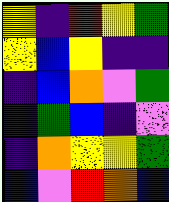[["yellow", "indigo", "red", "yellow", "green"], ["yellow", "blue", "yellow", "indigo", "indigo"], ["indigo", "blue", "orange", "violet", "green"], ["indigo", "green", "blue", "indigo", "violet"], ["indigo", "orange", "yellow", "yellow", "green"], ["blue", "violet", "red", "orange", "blue"]]